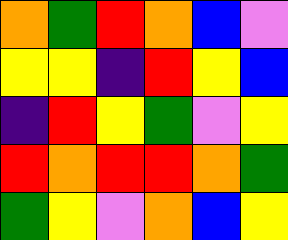[["orange", "green", "red", "orange", "blue", "violet"], ["yellow", "yellow", "indigo", "red", "yellow", "blue"], ["indigo", "red", "yellow", "green", "violet", "yellow"], ["red", "orange", "red", "red", "orange", "green"], ["green", "yellow", "violet", "orange", "blue", "yellow"]]